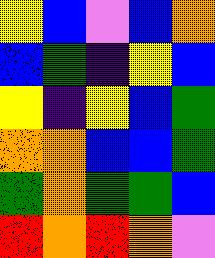[["yellow", "blue", "violet", "blue", "orange"], ["blue", "green", "indigo", "yellow", "blue"], ["yellow", "indigo", "yellow", "blue", "green"], ["orange", "orange", "blue", "blue", "green"], ["green", "orange", "green", "green", "blue"], ["red", "orange", "red", "orange", "violet"]]